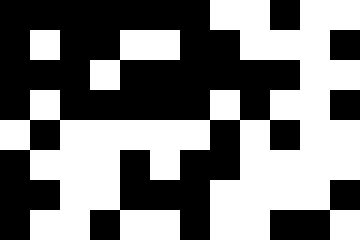[["black", "black", "black", "black", "black", "black", "black", "white", "white", "black", "white", "white"], ["black", "white", "black", "black", "white", "white", "black", "black", "white", "white", "white", "black"], ["black", "black", "black", "white", "black", "black", "black", "black", "black", "black", "white", "white"], ["black", "white", "black", "black", "black", "black", "black", "white", "black", "white", "white", "black"], ["white", "black", "white", "white", "white", "white", "white", "black", "white", "black", "white", "white"], ["black", "white", "white", "white", "black", "white", "black", "black", "white", "white", "white", "white"], ["black", "black", "white", "white", "black", "black", "black", "white", "white", "white", "white", "black"], ["black", "white", "white", "black", "white", "white", "black", "white", "white", "black", "black", "white"]]